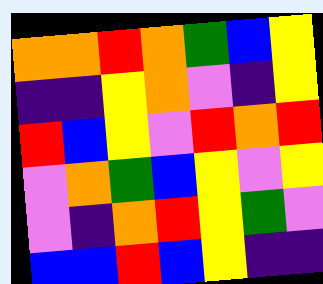[["orange", "orange", "red", "orange", "green", "blue", "yellow"], ["indigo", "indigo", "yellow", "orange", "violet", "indigo", "yellow"], ["red", "blue", "yellow", "violet", "red", "orange", "red"], ["violet", "orange", "green", "blue", "yellow", "violet", "yellow"], ["violet", "indigo", "orange", "red", "yellow", "green", "violet"], ["blue", "blue", "red", "blue", "yellow", "indigo", "indigo"]]